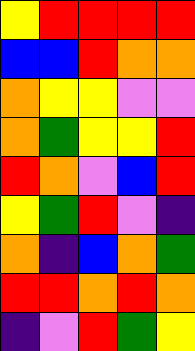[["yellow", "red", "red", "red", "red"], ["blue", "blue", "red", "orange", "orange"], ["orange", "yellow", "yellow", "violet", "violet"], ["orange", "green", "yellow", "yellow", "red"], ["red", "orange", "violet", "blue", "red"], ["yellow", "green", "red", "violet", "indigo"], ["orange", "indigo", "blue", "orange", "green"], ["red", "red", "orange", "red", "orange"], ["indigo", "violet", "red", "green", "yellow"]]